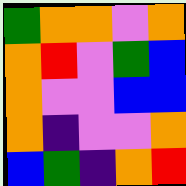[["green", "orange", "orange", "violet", "orange"], ["orange", "red", "violet", "green", "blue"], ["orange", "violet", "violet", "blue", "blue"], ["orange", "indigo", "violet", "violet", "orange"], ["blue", "green", "indigo", "orange", "red"]]